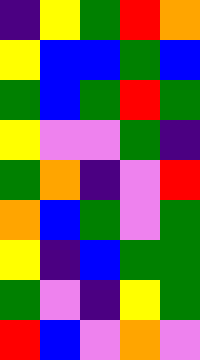[["indigo", "yellow", "green", "red", "orange"], ["yellow", "blue", "blue", "green", "blue"], ["green", "blue", "green", "red", "green"], ["yellow", "violet", "violet", "green", "indigo"], ["green", "orange", "indigo", "violet", "red"], ["orange", "blue", "green", "violet", "green"], ["yellow", "indigo", "blue", "green", "green"], ["green", "violet", "indigo", "yellow", "green"], ["red", "blue", "violet", "orange", "violet"]]